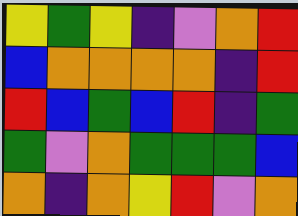[["yellow", "green", "yellow", "indigo", "violet", "orange", "red"], ["blue", "orange", "orange", "orange", "orange", "indigo", "red"], ["red", "blue", "green", "blue", "red", "indigo", "green"], ["green", "violet", "orange", "green", "green", "green", "blue"], ["orange", "indigo", "orange", "yellow", "red", "violet", "orange"]]